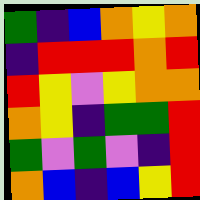[["green", "indigo", "blue", "orange", "yellow", "orange"], ["indigo", "red", "red", "red", "orange", "red"], ["red", "yellow", "violet", "yellow", "orange", "orange"], ["orange", "yellow", "indigo", "green", "green", "red"], ["green", "violet", "green", "violet", "indigo", "red"], ["orange", "blue", "indigo", "blue", "yellow", "red"]]